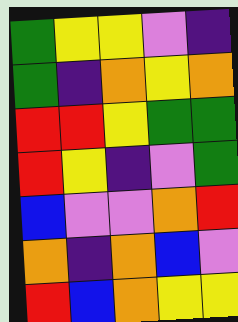[["green", "yellow", "yellow", "violet", "indigo"], ["green", "indigo", "orange", "yellow", "orange"], ["red", "red", "yellow", "green", "green"], ["red", "yellow", "indigo", "violet", "green"], ["blue", "violet", "violet", "orange", "red"], ["orange", "indigo", "orange", "blue", "violet"], ["red", "blue", "orange", "yellow", "yellow"]]